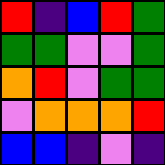[["red", "indigo", "blue", "red", "green"], ["green", "green", "violet", "violet", "green"], ["orange", "red", "violet", "green", "green"], ["violet", "orange", "orange", "orange", "red"], ["blue", "blue", "indigo", "violet", "indigo"]]